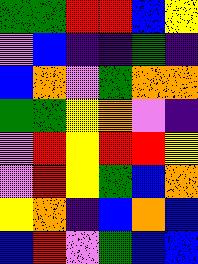[["green", "green", "red", "red", "blue", "yellow"], ["violet", "blue", "indigo", "indigo", "green", "indigo"], ["blue", "orange", "violet", "green", "orange", "orange"], ["green", "green", "yellow", "orange", "violet", "indigo"], ["violet", "red", "yellow", "red", "red", "yellow"], ["violet", "red", "yellow", "green", "blue", "orange"], ["yellow", "orange", "indigo", "blue", "orange", "blue"], ["blue", "red", "violet", "green", "blue", "blue"]]